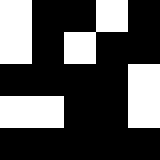[["white", "black", "black", "white", "black"], ["white", "black", "white", "black", "black"], ["black", "black", "black", "black", "white"], ["white", "white", "black", "black", "white"], ["black", "black", "black", "black", "black"]]